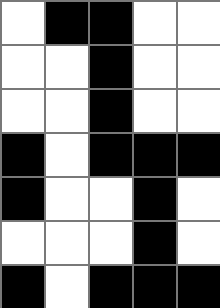[["white", "black", "black", "white", "white"], ["white", "white", "black", "white", "white"], ["white", "white", "black", "white", "white"], ["black", "white", "black", "black", "black"], ["black", "white", "white", "black", "white"], ["white", "white", "white", "black", "white"], ["black", "white", "black", "black", "black"]]